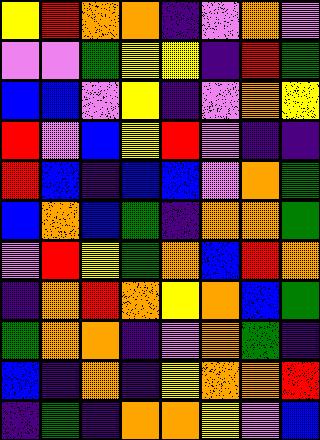[["yellow", "red", "orange", "orange", "indigo", "violet", "orange", "violet"], ["violet", "violet", "green", "yellow", "yellow", "indigo", "red", "green"], ["blue", "blue", "violet", "yellow", "indigo", "violet", "orange", "yellow"], ["red", "violet", "blue", "yellow", "red", "violet", "indigo", "indigo"], ["red", "blue", "indigo", "blue", "blue", "violet", "orange", "green"], ["blue", "orange", "blue", "green", "indigo", "orange", "orange", "green"], ["violet", "red", "yellow", "green", "orange", "blue", "red", "orange"], ["indigo", "orange", "red", "orange", "yellow", "orange", "blue", "green"], ["green", "orange", "orange", "indigo", "violet", "orange", "green", "indigo"], ["blue", "indigo", "orange", "indigo", "yellow", "orange", "orange", "red"], ["indigo", "green", "indigo", "orange", "orange", "yellow", "violet", "blue"]]